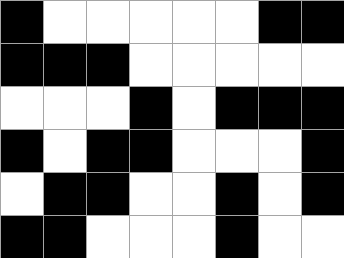[["black", "white", "white", "white", "white", "white", "black", "black"], ["black", "black", "black", "white", "white", "white", "white", "white"], ["white", "white", "white", "black", "white", "black", "black", "black"], ["black", "white", "black", "black", "white", "white", "white", "black"], ["white", "black", "black", "white", "white", "black", "white", "black"], ["black", "black", "white", "white", "white", "black", "white", "white"]]